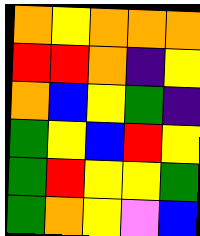[["orange", "yellow", "orange", "orange", "orange"], ["red", "red", "orange", "indigo", "yellow"], ["orange", "blue", "yellow", "green", "indigo"], ["green", "yellow", "blue", "red", "yellow"], ["green", "red", "yellow", "yellow", "green"], ["green", "orange", "yellow", "violet", "blue"]]